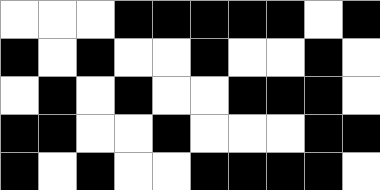[["white", "white", "white", "black", "black", "black", "black", "black", "white", "black"], ["black", "white", "black", "white", "white", "black", "white", "white", "black", "white"], ["white", "black", "white", "black", "white", "white", "black", "black", "black", "white"], ["black", "black", "white", "white", "black", "white", "white", "white", "black", "black"], ["black", "white", "black", "white", "white", "black", "black", "black", "black", "white"]]